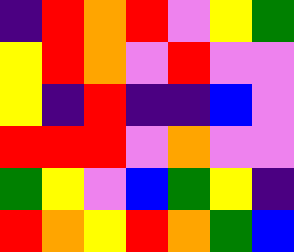[["indigo", "red", "orange", "red", "violet", "yellow", "green"], ["yellow", "red", "orange", "violet", "red", "violet", "violet"], ["yellow", "indigo", "red", "indigo", "indigo", "blue", "violet"], ["red", "red", "red", "violet", "orange", "violet", "violet"], ["green", "yellow", "violet", "blue", "green", "yellow", "indigo"], ["red", "orange", "yellow", "red", "orange", "green", "blue"]]